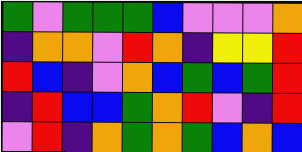[["green", "violet", "green", "green", "green", "blue", "violet", "violet", "violet", "orange"], ["indigo", "orange", "orange", "violet", "red", "orange", "indigo", "yellow", "yellow", "red"], ["red", "blue", "indigo", "violet", "orange", "blue", "green", "blue", "green", "red"], ["indigo", "red", "blue", "blue", "green", "orange", "red", "violet", "indigo", "red"], ["violet", "red", "indigo", "orange", "green", "orange", "green", "blue", "orange", "blue"]]